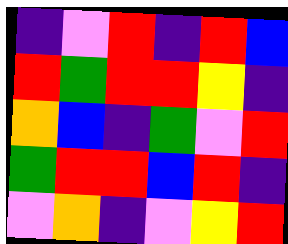[["indigo", "violet", "red", "indigo", "red", "blue"], ["red", "green", "red", "red", "yellow", "indigo"], ["orange", "blue", "indigo", "green", "violet", "red"], ["green", "red", "red", "blue", "red", "indigo"], ["violet", "orange", "indigo", "violet", "yellow", "red"]]